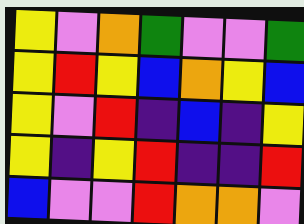[["yellow", "violet", "orange", "green", "violet", "violet", "green"], ["yellow", "red", "yellow", "blue", "orange", "yellow", "blue"], ["yellow", "violet", "red", "indigo", "blue", "indigo", "yellow"], ["yellow", "indigo", "yellow", "red", "indigo", "indigo", "red"], ["blue", "violet", "violet", "red", "orange", "orange", "violet"]]